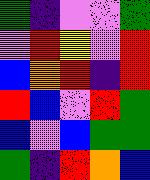[["green", "indigo", "violet", "violet", "green"], ["violet", "red", "yellow", "violet", "red"], ["blue", "orange", "red", "indigo", "red"], ["red", "blue", "violet", "red", "green"], ["blue", "violet", "blue", "green", "green"], ["green", "indigo", "red", "orange", "blue"]]